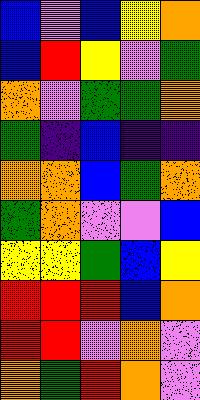[["blue", "violet", "blue", "yellow", "orange"], ["blue", "red", "yellow", "violet", "green"], ["orange", "violet", "green", "green", "orange"], ["green", "indigo", "blue", "indigo", "indigo"], ["orange", "orange", "blue", "green", "orange"], ["green", "orange", "violet", "violet", "blue"], ["yellow", "yellow", "green", "blue", "yellow"], ["red", "red", "red", "blue", "orange"], ["red", "red", "violet", "orange", "violet"], ["orange", "green", "red", "orange", "violet"]]